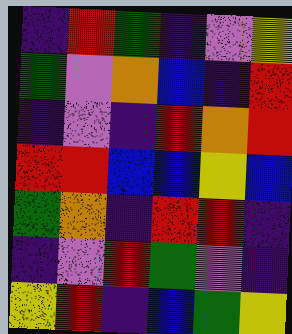[["indigo", "red", "green", "indigo", "violet", "yellow"], ["green", "violet", "orange", "blue", "indigo", "red"], ["indigo", "violet", "indigo", "red", "orange", "red"], ["red", "red", "blue", "blue", "yellow", "blue"], ["green", "orange", "indigo", "red", "red", "indigo"], ["indigo", "violet", "red", "green", "violet", "indigo"], ["yellow", "red", "indigo", "blue", "green", "yellow"]]